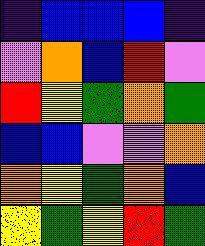[["indigo", "blue", "blue", "blue", "indigo"], ["violet", "orange", "blue", "red", "violet"], ["red", "yellow", "green", "orange", "green"], ["blue", "blue", "violet", "violet", "orange"], ["orange", "yellow", "green", "orange", "blue"], ["yellow", "green", "yellow", "red", "green"]]